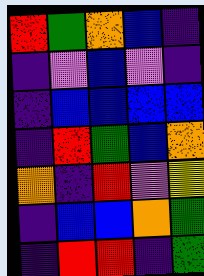[["red", "green", "orange", "blue", "indigo"], ["indigo", "violet", "blue", "violet", "indigo"], ["indigo", "blue", "blue", "blue", "blue"], ["indigo", "red", "green", "blue", "orange"], ["orange", "indigo", "red", "violet", "yellow"], ["indigo", "blue", "blue", "orange", "green"], ["indigo", "red", "red", "indigo", "green"]]